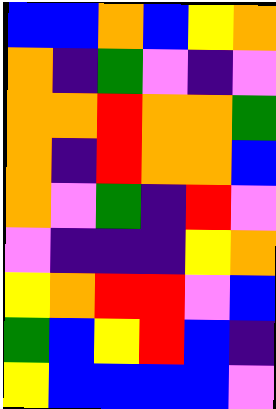[["blue", "blue", "orange", "blue", "yellow", "orange"], ["orange", "indigo", "green", "violet", "indigo", "violet"], ["orange", "orange", "red", "orange", "orange", "green"], ["orange", "indigo", "red", "orange", "orange", "blue"], ["orange", "violet", "green", "indigo", "red", "violet"], ["violet", "indigo", "indigo", "indigo", "yellow", "orange"], ["yellow", "orange", "red", "red", "violet", "blue"], ["green", "blue", "yellow", "red", "blue", "indigo"], ["yellow", "blue", "blue", "blue", "blue", "violet"]]